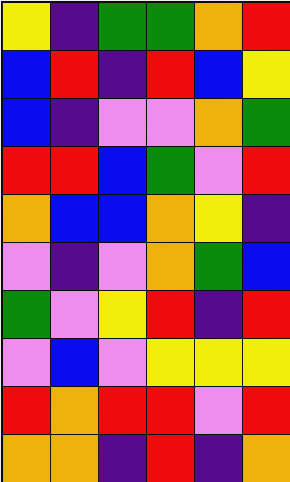[["yellow", "indigo", "green", "green", "orange", "red"], ["blue", "red", "indigo", "red", "blue", "yellow"], ["blue", "indigo", "violet", "violet", "orange", "green"], ["red", "red", "blue", "green", "violet", "red"], ["orange", "blue", "blue", "orange", "yellow", "indigo"], ["violet", "indigo", "violet", "orange", "green", "blue"], ["green", "violet", "yellow", "red", "indigo", "red"], ["violet", "blue", "violet", "yellow", "yellow", "yellow"], ["red", "orange", "red", "red", "violet", "red"], ["orange", "orange", "indigo", "red", "indigo", "orange"]]